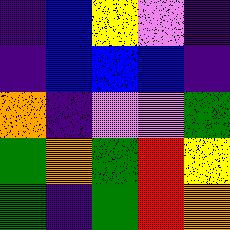[["indigo", "blue", "yellow", "violet", "indigo"], ["indigo", "blue", "blue", "blue", "indigo"], ["orange", "indigo", "violet", "violet", "green"], ["green", "orange", "green", "red", "yellow"], ["green", "indigo", "green", "red", "orange"]]